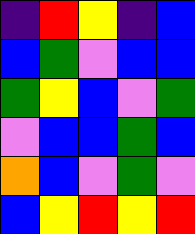[["indigo", "red", "yellow", "indigo", "blue"], ["blue", "green", "violet", "blue", "blue"], ["green", "yellow", "blue", "violet", "green"], ["violet", "blue", "blue", "green", "blue"], ["orange", "blue", "violet", "green", "violet"], ["blue", "yellow", "red", "yellow", "red"]]